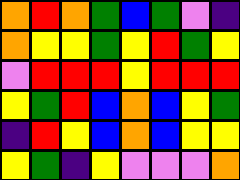[["orange", "red", "orange", "green", "blue", "green", "violet", "indigo"], ["orange", "yellow", "yellow", "green", "yellow", "red", "green", "yellow"], ["violet", "red", "red", "red", "yellow", "red", "red", "red"], ["yellow", "green", "red", "blue", "orange", "blue", "yellow", "green"], ["indigo", "red", "yellow", "blue", "orange", "blue", "yellow", "yellow"], ["yellow", "green", "indigo", "yellow", "violet", "violet", "violet", "orange"]]